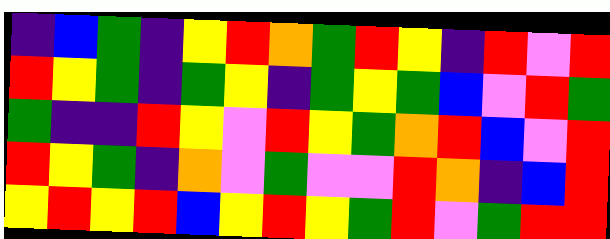[["indigo", "blue", "green", "indigo", "yellow", "red", "orange", "green", "red", "yellow", "indigo", "red", "violet", "red"], ["red", "yellow", "green", "indigo", "green", "yellow", "indigo", "green", "yellow", "green", "blue", "violet", "red", "green"], ["green", "indigo", "indigo", "red", "yellow", "violet", "red", "yellow", "green", "orange", "red", "blue", "violet", "red"], ["red", "yellow", "green", "indigo", "orange", "violet", "green", "violet", "violet", "red", "orange", "indigo", "blue", "red"], ["yellow", "red", "yellow", "red", "blue", "yellow", "red", "yellow", "green", "red", "violet", "green", "red", "red"]]